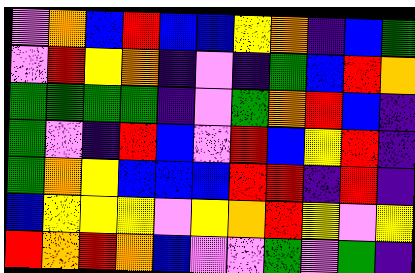[["violet", "orange", "blue", "red", "blue", "blue", "yellow", "orange", "indigo", "blue", "green"], ["violet", "red", "yellow", "orange", "indigo", "violet", "indigo", "green", "blue", "red", "orange"], ["green", "green", "green", "green", "indigo", "violet", "green", "orange", "red", "blue", "indigo"], ["green", "violet", "indigo", "red", "blue", "violet", "red", "blue", "yellow", "red", "indigo"], ["green", "orange", "yellow", "blue", "blue", "blue", "red", "red", "indigo", "red", "indigo"], ["blue", "yellow", "yellow", "yellow", "violet", "yellow", "orange", "red", "yellow", "violet", "yellow"], ["red", "orange", "red", "orange", "blue", "violet", "violet", "green", "violet", "green", "indigo"]]